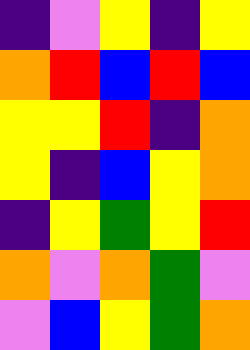[["indigo", "violet", "yellow", "indigo", "yellow"], ["orange", "red", "blue", "red", "blue"], ["yellow", "yellow", "red", "indigo", "orange"], ["yellow", "indigo", "blue", "yellow", "orange"], ["indigo", "yellow", "green", "yellow", "red"], ["orange", "violet", "orange", "green", "violet"], ["violet", "blue", "yellow", "green", "orange"]]